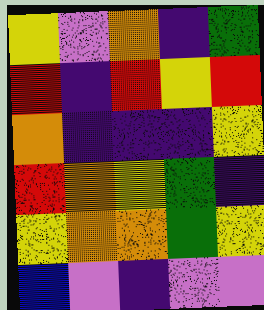[["yellow", "violet", "orange", "indigo", "green"], ["red", "indigo", "red", "yellow", "red"], ["orange", "indigo", "indigo", "indigo", "yellow"], ["red", "orange", "yellow", "green", "indigo"], ["yellow", "orange", "orange", "green", "yellow"], ["blue", "violet", "indigo", "violet", "violet"]]